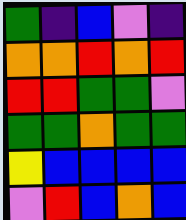[["green", "indigo", "blue", "violet", "indigo"], ["orange", "orange", "red", "orange", "red"], ["red", "red", "green", "green", "violet"], ["green", "green", "orange", "green", "green"], ["yellow", "blue", "blue", "blue", "blue"], ["violet", "red", "blue", "orange", "blue"]]